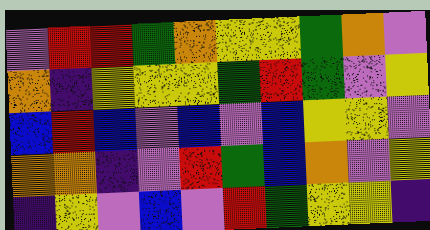[["violet", "red", "red", "green", "orange", "yellow", "yellow", "green", "orange", "violet"], ["orange", "indigo", "yellow", "yellow", "yellow", "green", "red", "green", "violet", "yellow"], ["blue", "red", "blue", "violet", "blue", "violet", "blue", "yellow", "yellow", "violet"], ["orange", "orange", "indigo", "violet", "red", "green", "blue", "orange", "violet", "yellow"], ["indigo", "yellow", "violet", "blue", "violet", "red", "green", "yellow", "yellow", "indigo"]]